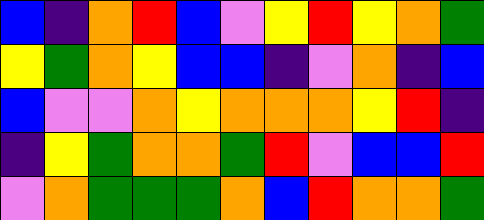[["blue", "indigo", "orange", "red", "blue", "violet", "yellow", "red", "yellow", "orange", "green"], ["yellow", "green", "orange", "yellow", "blue", "blue", "indigo", "violet", "orange", "indigo", "blue"], ["blue", "violet", "violet", "orange", "yellow", "orange", "orange", "orange", "yellow", "red", "indigo"], ["indigo", "yellow", "green", "orange", "orange", "green", "red", "violet", "blue", "blue", "red"], ["violet", "orange", "green", "green", "green", "orange", "blue", "red", "orange", "orange", "green"]]